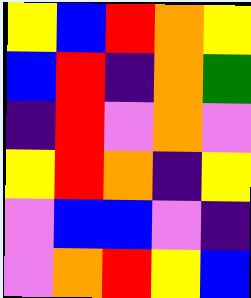[["yellow", "blue", "red", "orange", "yellow"], ["blue", "red", "indigo", "orange", "green"], ["indigo", "red", "violet", "orange", "violet"], ["yellow", "red", "orange", "indigo", "yellow"], ["violet", "blue", "blue", "violet", "indigo"], ["violet", "orange", "red", "yellow", "blue"]]